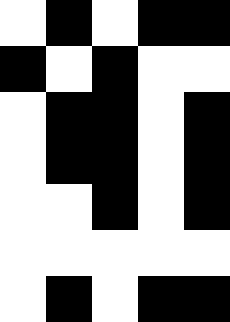[["white", "black", "white", "black", "black"], ["black", "white", "black", "white", "white"], ["white", "black", "black", "white", "black"], ["white", "black", "black", "white", "black"], ["white", "white", "black", "white", "black"], ["white", "white", "white", "white", "white"], ["white", "black", "white", "black", "black"]]